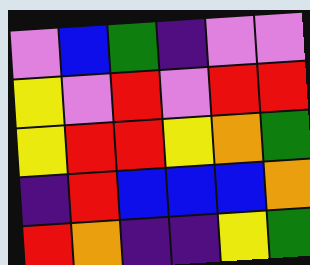[["violet", "blue", "green", "indigo", "violet", "violet"], ["yellow", "violet", "red", "violet", "red", "red"], ["yellow", "red", "red", "yellow", "orange", "green"], ["indigo", "red", "blue", "blue", "blue", "orange"], ["red", "orange", "indigo", "indigo", "yellow", "green"]]